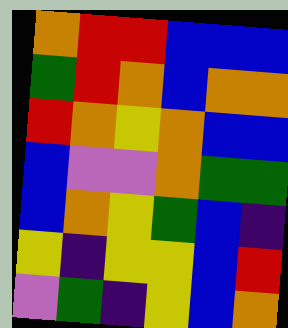[["orange", "red", "red", "blue", "blue", "blue"], ["green", "red", "orange", "blue", "orange", "orange"], ["red", "orange", "yellow", "orange", "blue", "blue"], ["blue", "violet", "violet", "orange", "green", "green"], ["blue", "orange", "yellow", "green", "blue", "indigo"], ["yellow", "indigo", "yellow", "yellow", "blue", "red"], ["violet", "green", "indigo", "yellow", "blue", "orange"]]